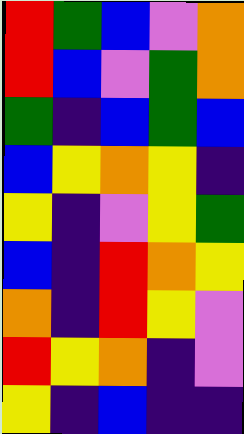[["red", "green", "blue", "violet", "orange"], ["red", "blue", "violet", "green", "orange"], ["green", "indigo", "blue", "green", "blue"], ["blue", "yellow", "orange", "yellow", "indigo"], ["yellow", "indigo", "violet", "yellow", "green"], ["blue", "indigo", "red", "orange", "yellow"], ["orange", "indigo", "red", "yellow", "violet"], ["red", "yellow", "orange", "indigo", "violet"], ["yellow", "indigo", "blue", "indigo", "indigo"]]